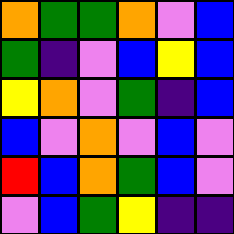[["orange", "green", "green", "orange", "violet", "blue"], ["green", "indigo", "violet", "blue", "yellow", "blue"], ["yellow", "orange", "violet", "green", "indigo", "blue"], ["blue", "violet", "orange", "violet", "blue", "violet"], ["red", "blue", "orange", "green", "blue", "violet"], ["violet", "blue", "green", "yellow", "indigo", "indigo"]]